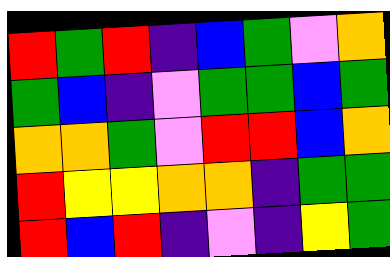[["red", "green", "red", "indigo", "blue", "green", "violet", "orange"], ["green", "blue", "indigo", "violet", "green", "green", "blue", "green"], ["orange", "orange", "green", "violet", "red", "red", "blue", "orange"], ["red", "yellow", "yellow", "orange", "orange", "indigo", "green", "green"], ["red", "blue", "red", "indigo", "violet", "indigo", "yellow", "green"]]